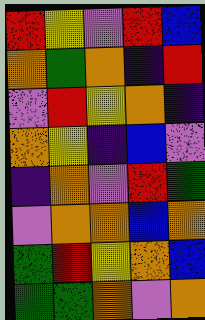[["red", "yellow", "violet", "red", "blue"], ["orange", "green", "orange", "indigo", "red"], ["violet", "red", "yellow", "orange", "indigo"], ["orange", "yellow", "indigo", "blue", "violet"], ["indigo", "orange", "violet", "red", "green"], ["violet", "orange", "orange", "blue", "orange"], ["green", "red", "yellow", "orange", "blue"], ["green", "green", "orange", "violet", "orange"]]